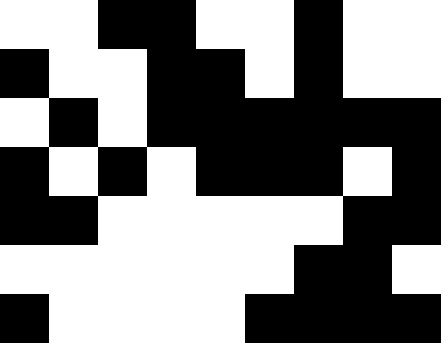[["white", "white", "black", "black", "white", "white", "black", "white", "white"], ["black", "white", "white", "black", "black", "white", "black", "white", "white"], ["white", "black", "white", "black", "black", "black", "black", "black", "black"], ["black", "white", "black", "white", "black", "black", "black", "white", "black"], ["black", "black", "white", "white", "white", "white", "white", "black", "black"], ["white", "white", "white", "white", "white", "white", "black", "black", "white"], ["black", "white", "white", "white", "white", "black", "black", "black", "black"]]